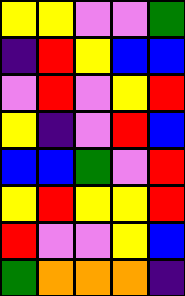[["yellow", "yellow", "violet", "violet", "green"], ["indigo", "red", "yellow", "blue", "blue"], ["violet", "red", "violet", "yellow", "red"], ["yellow", "indigo", "violet", "red", "blue"], ["blue", "blue", "green", "violet", "red"], ["yellow", "red", "yellow", "yellow", "red"], ["red", "violet", "violet", "yellow", "blue"], ["green", "orange", "orange", "orange", "indigo"]]